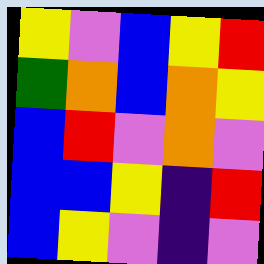[["yellow", "violet", "blue", "yellow", "red"], ["green", "orange", "blue", "orange", "yellow"], ["blue", "red", "violet", "orange", "violet"], ["blue", "blue", "yellow", "indigo", "red"], ["blue", "yellow", "violet", "indigo", "violet"]]